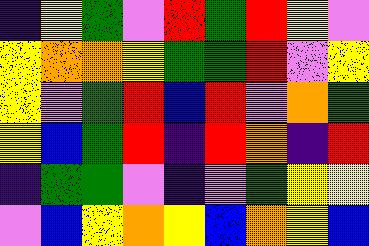[["indigo", "yellow", "green", "violet", "red", "green", "red", "yellow", "violet"], ["yellow", "orange", "orange", "yellow", "green", "green", "red", "violet", "yellow"], ["yellow", "violet", "green", "red", "blue", "red", "violet", "orange", "green"], ["yellow", "blue", "green", "red", "indigo", "red", "orange", "indigo", "red"], ["indigo", "green", "green", "violet", "indigo", "violet", "green", "yellow", "yellow"], ["violet", "blue", "yellow", "orange", "yellow", "blue", "orange", "yellow", "blue"]]